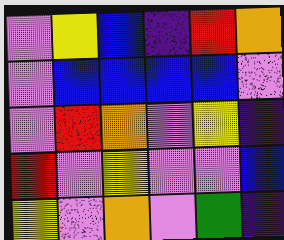[["violet", "yellow", "blue", "indigo", "red", "orange"], ["violet", "blue", "blue", "blue", "blue", "violet"], ["violet", "red", "orange", "violet", "yellow", "indigo"], ["red", "violet", "yellow", "violet", "violet", "blue"], ["yellow", "violet", "orange", "violet", "green", "indigo"]]